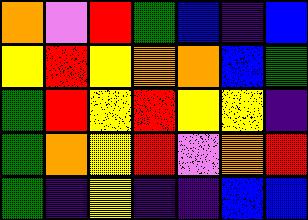[["orange", "violet", "red", "green", "blue", "indigo", "blue"], ["yellow", "red", "yellow", "orange", "orange", "blue", "green"], ["green", "red", "yellow", "red", "yellow", "yellow", "indigo"], ["green", "orange", "yellow", "red", "violet", "orange", "red"], ["green", "indigo", "yellow", "indigo", "indigo", "blue", "blue"]]